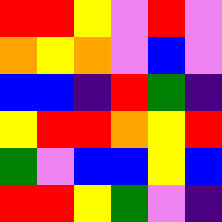[["red", "red", "yellow", "violet", "red", "violet"], ["orange", "yellow", "orange", "violet", "blue", "violet"], ["blue", "blue", "indigo", "red", "green", "indigo"], ["yellow", "red", "red", "orange", "yellow", "red"], ["green", "violet", "blue", "blue", "yellow", "blue"], ["red", "red", "yellow", "green", "violet", "indigo"]]